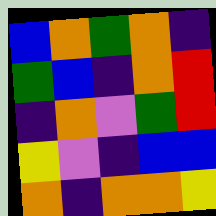[["blue", "orange", "green", "orange", "indigo"], ["green", "blue", "indigo", "orange", "red"], ["indigo", "orange", "violet", "green", "red"], ["yellow", "violet", "indigo", "blue", "blue"], ["orange", "indigo", "orange", "orange", "yellow"]]